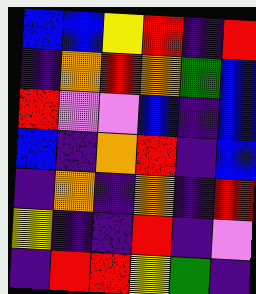[["blue", "blue", "yellow", "red", "indigo", "red"], ["indigo", "orange", "red", "orange", "green", "blue"], ["red", "violet", "violet", "blue", "indigo", "blue"], ["blue", "indigo", "orange", "red", "indigo", "blue"], ["indigo", "orange", "indigo", "orange", "indigo", "red"], ["yellow", "indigo", "indigo", "red", "indigo", "violet"], ["indigo", "red", "red", "yellow", "green", "indigo"]]